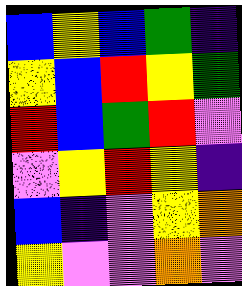[["blue", "yellow", "blue", "green", "indigo"], ["yellow", "blue", "red", "yellow", "green"], ["red", "blue", "green", "red", "violet"], ["violet", "yellow", "red", "yellow", "indigo"], ["blue", "indigo", "violet", "yellow", "orange"], ["yellow", "violet", "violet", "orange", "violet"]]